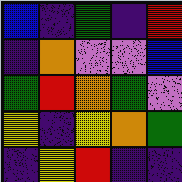[["blue", "indigo", "green", "indigo", "red"], ["indigo", "orange", "violet", "violet", "blue"], ["green", "red", "orange", "green", "violet"], ["yellow", "indigo", "yellow", "orange", "green"], ["indigo", "yellow", "red", "indigo", "indigo"]]